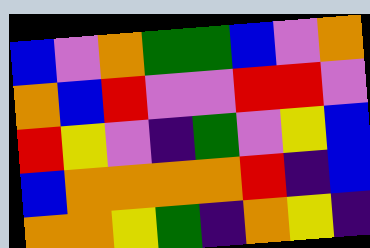[["blue", "violet", "orange", "green", "green", "blue", "violet", "orange"], ["orange", "blue", "red", "violet", "violet", "red", "red", "violet"], ["red", "yellow", "violet", "indigo", "green", "violet", "yellow", "blue"], ["blue", "orange", "orange", "orange", "orange", "red", "indigo", "blue"], ["orange", "orange", "yellow", "green", "indigo", "orange", "yellow", "indigo"]]